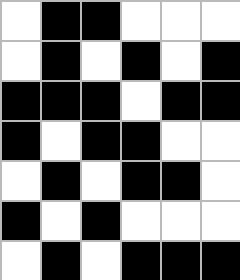[["white", "black", "black", "white", "white", "white"], ["white", "black", "white", "black", "white", "black"], ["black", "black", "black", "white", "black", "black"], ["black", "white", "black", "black", "white", "white"], ["white", "black", "white", "black", "black", "white"], ["black", "white", "black", "white", "white", "white"], ["white", "black", "white", "black", "black", "black"]]